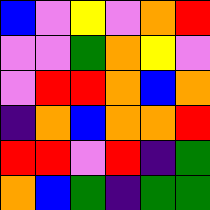[["blue", "violet", "yellow", "violet", "orange", "red"], ["violet", "violet", "green", "orange", "yellow", "violet"], ["violet", "red", "red", "orange", "blue", "orange"], ["indigo", "orange", "blue", "orange", "orange", "red"], ["red", "red", "violet", "red", "indigo", "green"], ["orange", "blue", "green", "indigo", "green", "green"]]